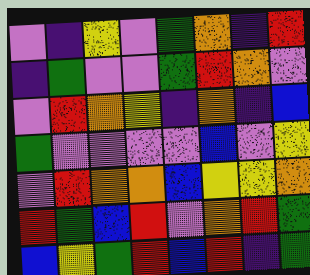[["violet", "indigo", "yellow", "violet", "green", "orange", "indigo", "red"], ["indigo", "green", "violet", "violet", "green", "red", "orange", "violet"], ["violet", "red", "orange", "yellow", "indigo", "orange", "indigo", "blue"], ["green", "violet", "violet", "violet", "violet", "blue", "violet", "yellow"], ["violet", "red", "orange", "orange", "blue", "yellow", "yellow", "orange"], ["red", "green", "blue", "red", "violet", "orange", "red", "green"], ["blue", "yellow", "green", "red", "blue", "red", "indigo", "green"]]